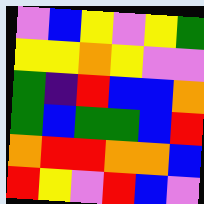[["violet", "blue", "yellow", "violet", "yellow", "green"], ["yellow", "yellow", "orange", "yellow", "violet", "violet"], ["green", "indigo", "red", "blue", "blue", "orange"], ["green", "blue", "green", "green", "blue", "red"], ["orange", "red", "red", "orange", "orange", "blue"], ["red", "yellow", "violet", "red", "blue", "violet"]]